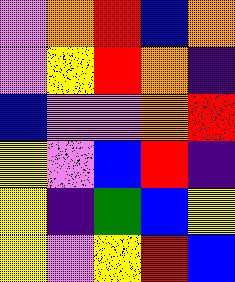[["violet", "orange", "red", "blue", "orange"], ["violet", "yellow", "red", "orange", "indigo"], ["blue", "violet", "violet", "orange", "red"], ["yellow", "violet", "blue", "red", "indigo"], ["yellow", "indigo", "green", "blue", "yellow"], ["yellow", "violet", "yellow", "red", "blue"]]